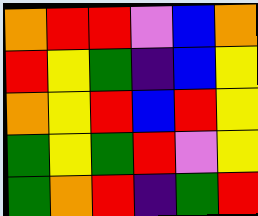[["orange", "red", "red", "violet", "blue", "orange"], ["red", "yellow", "green", "indigo", "blue", "yellow"], ["orange", "yellow", "red", "blue", "red", "yellow"], ["green", "yellow", "green", "red", "violet", "yellow"], ["green", "orange", "red", "indigo", "green", "red"]]